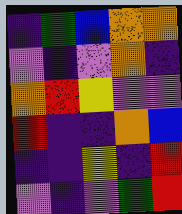[["indigo", "green", "blue", "orange", "orange"], ["violet", "indigo", "violet", "orange", "indigo"], ["orange", "red", "yellow", "violet", "violet"], ["red", "indigo", "indigo", "orange", "blue"], ["indigo", "indigo", "yellow", "indigo", "red"], ["violet", "indigo", "violet", "green", "red"]]